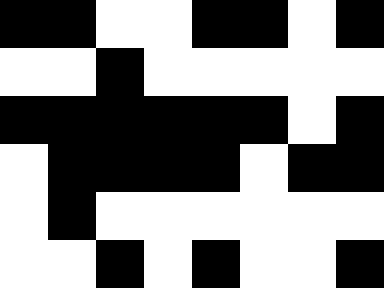[["black", "black", "white", "white", "black", "black", "white", "black"], ["white", "white", "black", "white", "white", "white", "white", "white"], ["black", "black", "black", "black", "black", "black", "white", "black"], ["white", "black", "black", "black", "black", "white", "black", "black"], ["white", "black", "white", "white", "white", "white", "white", "white"], ["white", "white", "black", "white", "black", "white", "white", "black"]]